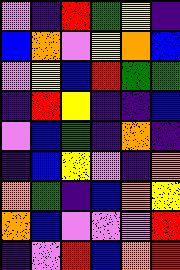[["violet", "indigo", "red", "green", "yellow", "indigo"], ["blue", "orange", "violet", "yellow", "orange", "blue"], ["violet", "yellow", "blue", "red", "green", "green"], ["indigo", "red", "yellow", "indigo", "indigo", "blue"], ["violet", "blue", "green", "indigo", "orange", "indigo"], ["indigo", "blue", "yellow", "violet", "indigo", "orange"], ["orange", "green", "indigo", "blue", "orange", "yellow"], ["orange", "blue", "violet", "violet", "violet", "red"], ["indigo", "violet", "red", "blue", "orange", "red"]]